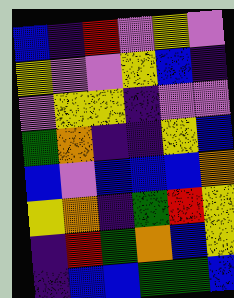[["blue", "indigo", "red", "violet", "yellow", "violet"], ["yellow", "violet", "violet", "yellow", "blue", "indigo"], ["violet", "yellow", "yellow", "indigo", "violet", "violet"], ["green", "orange", "indigo", "indigo", "yellow", "blue"], ["blue", "violet", "blue", "blue", "blue", "orange"], ["yellow", "orange", "indigo", "green", "red", "yellow"], ["indigo", "red", "green", "orange", "blue", "yellow"], ["indigo", "blue", "blue", "green", "green", "blue"]]